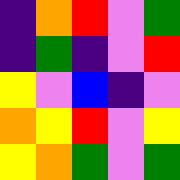[["indigo", "orange", "red", "violet", "green"], ["indigo", "green", "indigo", "violet", "red"], ["yellow", "violet", "blue", "indigo", "violet"], ["orange", "yellow", "red", "violet", "yellow"], ["yellow", "orange", "green", "violet", "green"]]